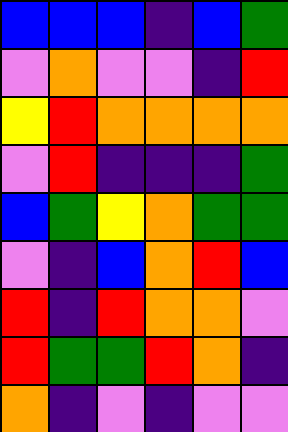[["blue", "blue", "blue", "indigo", "blue", "green"], ["violet", "orange", "violet", "violet", "indigo", "red"], ["yellow", "red", "orange", "orange", "orange", "orange"], ["violet", "red", "indigo", "indigo", "indigo", "green"], ["blue", "green", "yellow", "orange", "green", "green"], ["violet", "indigo", "blue", "orange", "red", "blue"], ["red", "indigo", "red", "orange", "orange", "violet"], ["red", "green", "green", "red", "orange", "indigo"], ["orange", "indigo", "violet", "indigo", "violet", "violet"]]